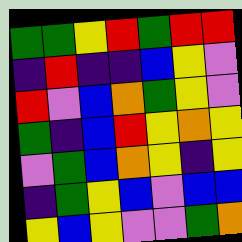[["green", "green", "yellow", "red", "green", "red", "red"], ["indigo", "red", "indigo", "indigo", "blue", "yellow", "violet"], ["red", "violet", "blue", "orange", "green", "yellow", "violet"], ["green", "indigo", "blue", "red", "yellow", "orange", "yellow"], ["violet", "green", "blue", "orange", "yellow", "indigo", "yellow"], ["indigo", "green", "yellow", "blue", "violet", "blue", "blue"], ["yellow", "blue", "yellow", "violet", "violet", "green", "orange"]]